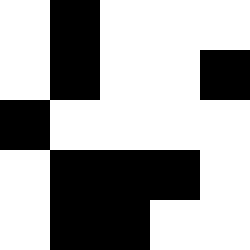[["white", "black", "white", "white", "white"], ["white", "black", "white", "white", "black"], ["black", "white", "white", "white", "white"], ["white", "black", "black", "black", "white"], ["white", "black", "black", "white", "white"]]